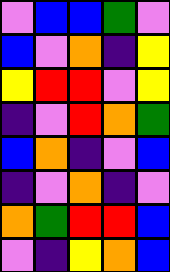[["violet", "blue", "blue", "green", "violet"], ["blue", "violet", "orange", "indigo", "yellow"], ["yellow", "red", "red", "violet", "yellow"], ["indigo", "violet", "red", "orange", "green"], ["blue", "orange", "indigo", "violet", "blue"], ["indigo", "violet", "orange", "indigo", "violet"], ["orange", "green", "red", "red", "blue"], ["violet", "indigo", "yellow", "orange", "blue"]]